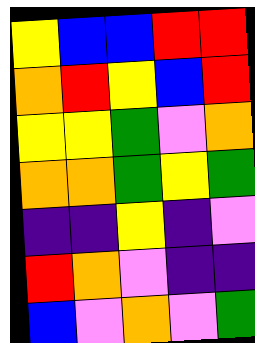[["yellow", "blue", "blue", "red", "red"], ["orange", "red", "yellow", "blue", "red"], ["yellow", "yellow", "green", "violet", "orange"], ["orange", "orange", "green", "yellow", "green"], ["indigo", "indigo", "yellow", "indigo", "violet"], ["red", "orange", "violet", "indigo", "indigo"], ["blue", "violet", "orange", "violet", "green"]]